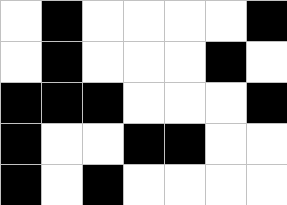[["white", "black", "white", "white", "white", "white", "black"], ["white", "black", "white", "white", "white", "black", "white"], ["black", "black", "black", "white", "white", "white", "black"], ["black", "white", "white", "black", "black", "white", "white"], ["black", "white", "black", "white", "white", "white", "white"]]